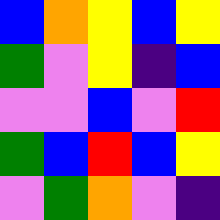[["blue", "orange", "yellow", "blue", "yellow"], ["green", "violet", "yellow", "indigo", "blue"], ["violet", "violet", "blue", "violet", "red"], ["green", "blue", "red", "blue", "yellow"], ["violet", "green", "orange", "violet", "indigo"]]